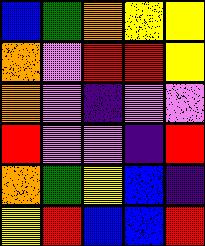[["blue", "green", "orange", "yellow", "yellow"], ["orange", "violet", "red", "red", "yellow"], ["orange", "violet", "indigo", "violet", "violet"], ["red", "violet", "violet", "indigo", "red"], ["orange", "green", "yellow", "blue", "indigo"], ["yellow", "red", "blue", "blue", "red"]]